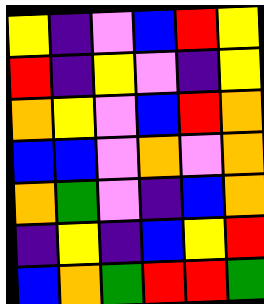[["yellow", "indigo", "violet", "blue", "red", "yellow"], ["red", "indigo", "yellow", "violet", "indigo", "yellow"], ["orange", "yellow", "violet", "blue", "red", "orange"], ["blue", "blue", "violet", "orange", "violet", "orange"], ["orange", "green", "violet", "indigo", "blue", "orange"], ["indigo", "yellow", "indigo", "blue", "yellow", "red"], ["blue", "orange", "green", "red", "red", "green"]]